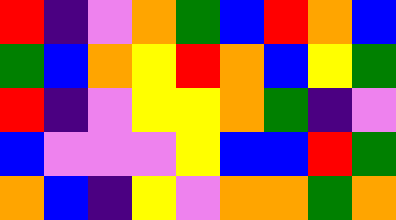[["red", "indigo", "violet", "orange", "green", "blue", "red", "orange", "blue"], ["green", "blue", "orange", "yellow", "red", "orange", "blue", "yellow", "green"], ["red", "indigo", "violet", "yellow", "yellow", "orange", "green", "indigo", "violet"], ["blue", "violet", "violet", "violet", "yellow", "blue", "blue", "red", "green"], ["orange", "blue", "indigo", "yellow", "violet", "orange", "orange", "green", "orange"]]